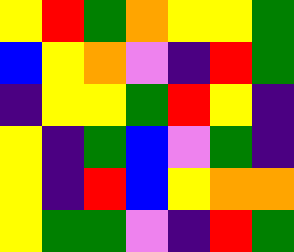[["yellow", "red", "green", "orange", "yellow", "yellow", "green"], ["blue", "yellow", "orange", "violet", "indigo", "red", "green"], ["indigo", "yellow", "yellow", "green", "red", "yellow", "indigo"], ["yellow", "indigo", "green", "blue", "violet", "green", "indigo"], ["yellow", "indigo", "red", "blue", "yellow", "orange", "orange"], ["yellow", "green", "green", "violet", "indigo", "red", "green"]]